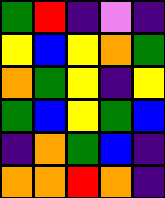[["green", "red", "indigo", "violet", "indigo"], ["yellow", "blue", "yellow", "orange", "green"], ["orange", "green", "yellow", "indigo", "yellow"], ["green", "blue", "yellow", "green", "blue"], ["indigo", "orange", "green", "blue", "indigo"], ["orange", "orange", "red", "orange", "indigo"]]